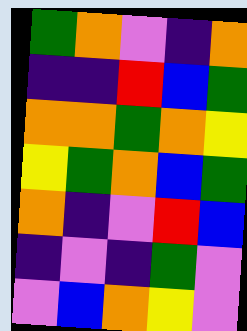[["green", "orange", "violet", "indigo", "orange"], ["indigo", "indigo", "red", "blue", "green"], ["orange", "orange", "green", "orange", "yellow"], ["yellow", "green", "orange", "blue", "green"], ["orange", "indigo", "violet", "red", "blue"], ["indigo", "violet", "indigo", "green", "violet"], ["violet", "blue", "orange", "yellow", "violet"]]